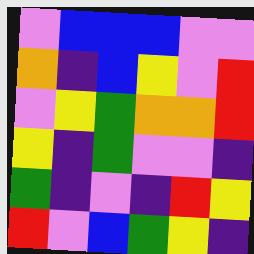[["violet", "blue", "blue", "blue", "violet", "violet"], ["orange", "indigo", "blue", "yellow", "violet", "red"], ["violet", "yellow", "green", "orange", "orange", "red"], ["yellow", "indigo", "green", "violet", "violet", "indigo"], ["green", "indigo", "violet", "indigo", "red", "yellow"], ["red", "violet", "blue", "green", "yellow", "indigo"]]